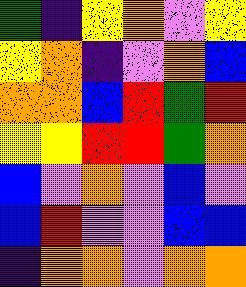[["green", "indigo", "yellow", "orange", "violet", "yellow"], ["yellow", "orange", "indigo", "violet", "orange", "blue"], ["orange", "orange", "blue", "red", "green", "red"], ["yellow", "yellow", "red", "red", "green", "orange"], ["blue", "violet", "orange", "violet", "blue", "violet"], ["blue", "red", "violet", "violet", "blue", "blue"], ["indigo", "orange", "orange", "violet", "orange", "orange"]]